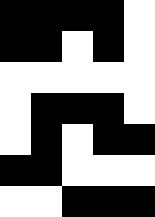[["black", "black", "black", "black", "white"], ["black", "black", "white", "black", "white"], ["white", "white", "white", "white", "white"], ["white", "black", "black", "black", "white"], ["white", "black", "white", "black", "black"], ["black", "black", "white", "white", "white"], ["white", "white", "black", "black", "black"]]